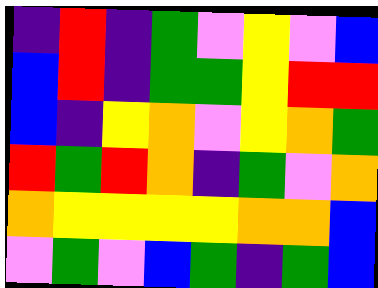[["indigo", "red", "indigo", "green", "violet", "yellow", "violet", "blue"], ["blue", "red", "indigo", "green", "green", "yellow", "red", "red"], ["blue", "indigo", "yellow", "orange", "violet", "yellow", "orange", "green"], ["red", "green", "red", "orange", "indigo", "green", "violet", "orange"], ["orange", "yellow", "yellow", "yellow", "yellow", "orange", "orange", "blue"], ["violet", "green", "violet", "blue", "green", "indigo", "green", "blue"]]